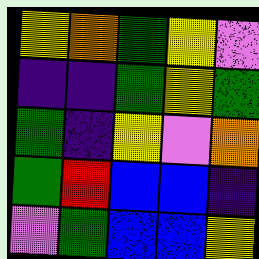[["yellow", "orange", "green", "yellow", "violet"], ["indigo", "indigo", "green", "yellow", "green"], ["green", "indigo", "yellow", "violet", "orange"], ["green", "red", "blue", "blue", "indigo"], ["violet", "green", "blue", "blue", "yellow"]]